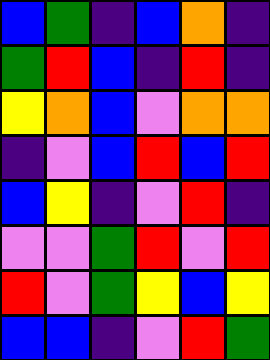[["blue", "green", "indigo", "blue", "orange", "indigo"], ["green", "red", "blue", "indigo", "red", "indigo"], ["yellow", "orange", "blue", "violet", "orange", "orange"], ["indigo", "violet", "blue", "red", "blue", "red"], ["blue", "yellow", "indigo", "violet", "red", "indigo"], ["violet", "violet", "green", "red", "violet", "red"], ["red", "violet", "green", "yellow", "blue", "yellow"], ["blue", "blue", "indigo", "violet", "red", "green"]]